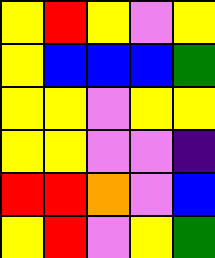[["yellow", "red", "yellow", "violet", "yellow"], ["yellow", "blue", "blue", "blue", "green"], ["yellow", "yellow", "violet", "yellow", "yellow"], ["yellow", "yellow", "violet", "violet", "indigo"], ["red", "red", "orange", "violet", "blue"], ["yellow", "red", "violet", "yellow", "green"]]